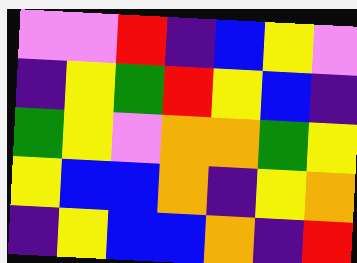[["violet", "violet", "red", "indigo", "blue", "yellow", "violet"], ["indigo", "yellow", "green", "red", "yellow", "blue", "indigo"], ["green", "yellow", "violet", "orange", "orange", "green", "yellow"], ["yellow", "blue", "blue", "orange", "indigo", "yellow", "orange"], ["indigo", "yellow", "blue", "blue", "orange", "indigo", "red"]]